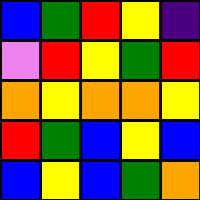[["blue", "green", "red", "yellow", "indigo"], ["violet", "red", "yellow", "green", "red"], ["orange", "yellow", "orange", "orange", "yellow"], ["red", "green", "blue", "yellow", "blue"], ["blue", "yellow", "blue", "green", "orange"]]